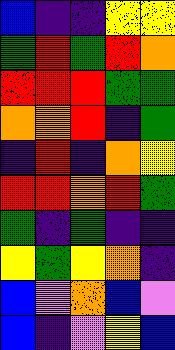[["blue", "indigo", "indigo", "yellow", "yellow"], ["green", "red", "green", "red", "orange"], ["red", "red", "red", "green", "green"], ["orange", "orange", "red", "indigo", "green"], ["indigo", "red", "indigo", "orange", "yellow"], ["red", "red", "orange", "red", "green"], ["green", "indigo", "green", "indigo", "indigo"], ["yellow", "green", "yellow", "orange", "indigo"], ["blue", "violet", "orange", "blue", "violet"], ["blue", "indigo", "violet", "yellow", "blue"]]